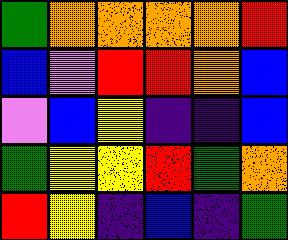[["green", "orange", "orange", "orange", "orange", "red"], ["blue", "violet", "red", "red", "orange", "blue"], ["violet", "blue", "yellow", "indigo", "indigo", "blue"], ["green", "yellow", "yellow", "red", "green", "orange"], ["red", "yellow", "indigo", "blue", "indigo", "green"]]